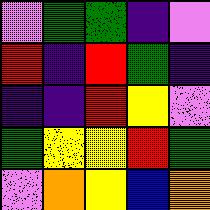[["violet", "green", "green", "indigo", "violet"], ["red", "indigo", "red", "green", "indigo"], ["indigo", "indigo", "red", "yellow", "violet"], ["green", "yellow", "yellow", "red", "green"], ["violet", "orange", "yellow", "blue", "orange"]]